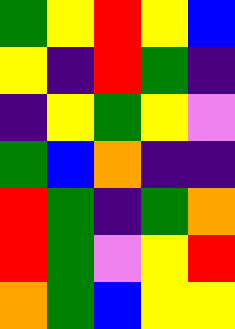[["green", "yellow", "red", "yellow", "blue"], ["yellow", "indigo", "red", "green", "indigo"], ["indigo", "yellow", "green", "yellow", "violet"], ["green", "blue", "orange", "indigo", "indigo"], ["red", "green", "indigo", "green", "orange"], ["red", "green", "violet", "yellow", "red"], ["orange", "green", "blue", "yellow", "yellow"]]